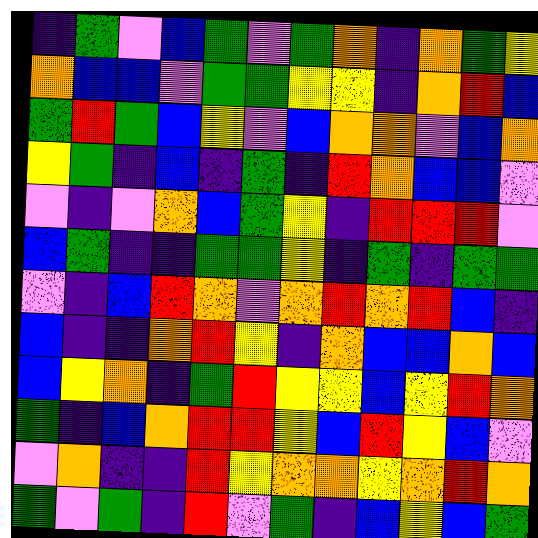[["indigo", "green", "violet", "blue", "green", "violet", "green", "orange", "indigo", "orange", "green", "yellow"], ["orange", "blue", "blue", "violet", "green", "green", "yellow", "yellow", "indigo", "orange", "red", "blue"], ["green", "red", "green", "blue", "yellow", "violet", "blue", "orange", "orange", "violet", "blue", "orange"], ["yellow", "green", "indigo", "blue", "indigo", "green", "indigo", "red", "orange", "blue", "blue", "violet"], ["violet", "indigo", "violet", "orange", "blue", "green", "yellow", "indigo", "red", "red", "red", "violet"], ["blue", "green", "indigo", "indigo", "green", "green", "yellow", "indigo", "green", "indigo", "green", "green"], ["violet", "indigo", "blue", "red", "orange", "violet", "orange", "red", "orange", "red", "blue", "indigo"], ["blue", "indigo", "indigo", "orange", "red", "yellow", "indigo", "orange", "blue", "blue", "orange", "blue"], ["blue", "yellow", "orange", "indigo", "green", "red", "yellow", "yellow", "blue", "yellow", "red", "orange"], ["green", "indigo", "blue", "orange", "red", "red", "yellow", "blue", "red", "yellow", "blue", "violet"], ["violet", "orange", "indigo", "indigo", "red", "yellow", "orange", "orange", "yellow", "orange", "red", "orange"], ["green", "violet", "green", "indigo", "red", "violet", "green", "indigo", "blue", "yellow", "blue", "green"]]